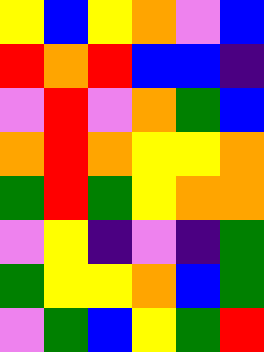[["yellow", "blue", "yellow", "orange", "violet", "blue"], ["red", "orange", "red", "blue", "blue", "indigo"], ["violet", "red", "violet", "orange", "green", "blue"], ["orange", "red", "orange", "yellow", "yellow", "orange"], ["green", "red", "green", "yellow", "orange", "orange"], ["violet", "yellow", "indigo", "violet", "indigo", "green"], ["green", "yellow", "yellow", "orange", "blue", "green"], ["violet", "green", "blue", "yellow", "green", "red"]]